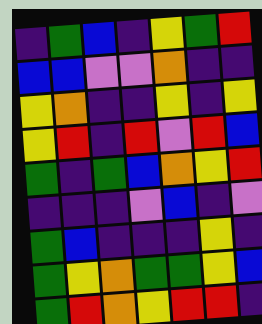[["indigo", "green", "blue", "indigo", "yellow", "green", "red"], ["blue", "blue", "violet", "violet", "orange", "indigo", "indigo"], ["yellow", "orange", "indigo", "indigo", "yellow", "indigo", "yellow"], ["yellow", "red", "indigo", "red", "violet", "red", "blue"], ["green", "indigo", "green", "blue", "orange", "yellow", "red"], ["indigo", "indigo", "indigo", "violet", "blue", "indigo", "violet"], ["green", "blue", "indigo", "indigo", "indigo", "yellow", "indigo"], ["green", "yellow", "orange", "green", "green", "yellow", "blue"], ["green", "red", "orange", "yellow", "red", "red", "indigo"]]